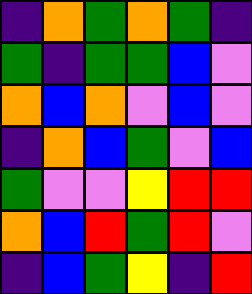[["indigo", "orange", "green", "orange", "green", "indigo"], ["green", "indigo", "green", "green", "blue", "violet"], ["orange", "blue", "orange", "violet", "blue", "violet"], ["indigo", "orange", "blue", "green", "violet", "blue"], ["green", "violet", "violet", "yellow", "red", "red"], ["orange", "blue", "red", "green", "red", "violet"], ["indigo", "blue", "green", "yellow", "indigo", "red"]]